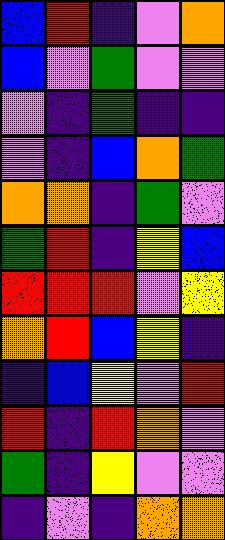[["blue", "red", "indigo", "violet", "orange"], ["blue", "violet", "green", "violet", "violet"], ["violet", "indigo", "green", "indigo", "indigo"], ["violet", "indigo", "blue", "orange", "green"], ["orange", "orange", "indigo", "green", "violet"], ["green", "red", "indigo", "yellow", "blue"], ["red", "red", "red", "violet", "yellow"], ["orange", "red", "blue", "yellow", "indigo"], ["indigo", "blue", "yellow", "violet", "red"], ["red", "indigo", "red", "orange", "violet"], ["green", "indigo", "yellow", "violet", "violet"], ["indigo", "violet", "indigo", "orange", "orange"]]